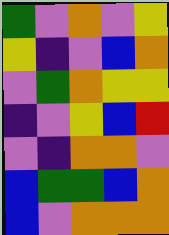[["green", "violet", "orange", "violet", "yellow"], ["yellow", "indigo", "violet", "blue", "orange"], ["violet", "green", "orange", "yellow", "yellow"], ["indigo", "violet", "yellow", "blue", "red"], ["violet", "indigo", "orange", "orange", "violet"], ["blue", "green", "green", "blue", "orange"], ["blue", "violet", "orange", "orange", "orange"]]